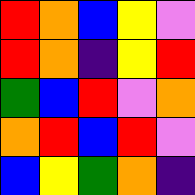[["red", "orange", "blue", "yellow", "violet"], ["red", "orange", "indigo", "yellow", "red"], ["green", "blue", "red", "violet", "orange"], ["orange", "red", "blue", "red", "violet"], ["blue", "yellow", "green", "orange", "indigo"]]